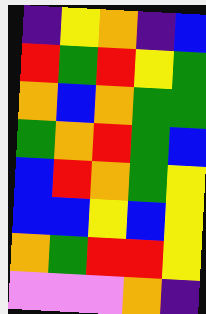[["indigo", "yellow", "orange", "indigo", "blue"], ["red", "green", "red", "yellow", "green"], ["orange", "blue", "orange", "green", "green"], ["green", "orange", "red", "green", "blue"], ["blue", "red", "orange", "green", "yellow"], ["blue", "blue", "yellow", "blue", "yellow"], ["orange", "green", "red", "red", "yellow"], ["violet", "violet", "violet", "orange", "indigo"]]